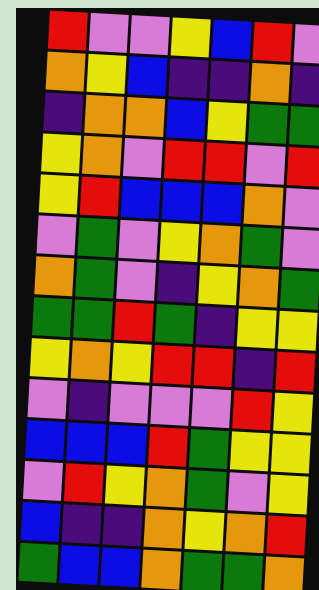[["red", "violet", "violet", "yellow", "blue", "red", "violet"], ["orange", "yellow", "blue", "indigo", "indigo", "orange", "indigo"], ["indigo", "orange", "orange", "blue", "yellow", "green", "green"], ["yellow", "orange", "violet", "red", "red", "violet", "red"], ["yellow", "red", "blue", "blue", "blue", "orange", "violet"], ["violet", "green", "violet", "yellow", "orange", "green", "violet"], ["orange", "green", "violet", "indigo", "yellow", "orange", "green"], ["green", "green", "red", "green", "indigo", "yellow", "yellow"], ["yellow", "orange", "yellow", "red", "red", "indigo", "red"], ["violet", "indigo", "violet", "violet", "violet", "red", "yellow"], ["blue", "blue", "blue", "red", "green", "yellow", "yellow"], ["violet", "red", "yellow", "orange", "green", "violet", "yellow"], ["blue", "indigo", "indigo", "orange", "yellow", "orange", "red"], ["green", "blue", "blue", "orange", "green", "green", "orange"]]